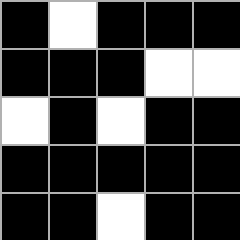[["black", "white", "black", "black", "black"], ["black", "black", "black", "white", "white"], ["white", "black", "white", "black", "black"], ["black", "black", "black", "black", "black"], ["black", "black", "white", "black", "black"]]